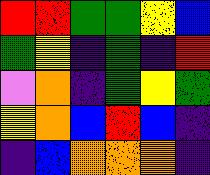[["red", "red", "green", "green", "yellow", "blue"], ["green", "yellow", "indigo", "green", "indigo", "red"], ["violet", "orange", "indigo", "green", "yellow", "green"], ["yellow", "orange", "blue", "red", "blue", "indigo"], ["indigo", "blue", "orange", "orange", "orange", "indigo"]]